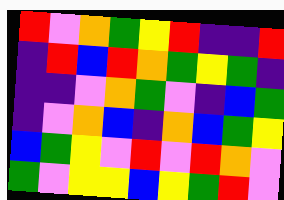[["red", "violet", "orange", "green", "yellow", "red", "indigo", "indigo", "red"], ["indigo", "red", "blue", "red", "orange", "green", "yellow", "green", "indigo"], ["indigo", "indigo", "violet", "orange", "green", "violet", "indigo", "blue", "green"], ["indigo", "violet", "orange", "blue", "indigo", "orange", "blue", "green", "yellow"], ["blue", "green", "yellow", "violet", "red", "violet", "red", "orange", "violet"], ["green", "violet", "yellow", "yellow", "blue", "yellow", "green", "red", "violet"]]